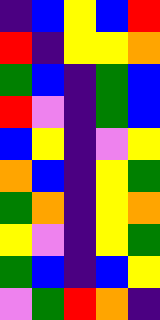[["indigo", "blue", "yellow", "blue", "red"], ["red", "indigo", "yellow", "yellow", "orange"], ["green", "blue", "indigo", "green", "blue"], ["red", "violet", "indigo", "green", "blue"], ["blue", "yellow", "indigo", "violet", "yellow"], ["orange", "blue", "indigo", "yellow", "green"], ["green", "orange", "indigo", "yellow", "orange"], ["yellow", "violet", "indigo", "yellow", "green"], ["green", "blue", "indigo", "blue", "yellow"], ["violet", "green", "red", "orange", "indigo"]]